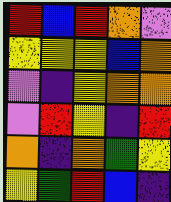[["red", "blue", "red", "orange", "violet"], ["yellow", "yellow", "yellow", "blue", "orange"], ["violet", "indigo", "yellow", "orange", "orange"], ["violet", "red", "yellow", "indigo", "red"], ["orange", "indigo", "orange", "green", "yellow"], ["yellow", "green", "red", "blue", "indigo"]]